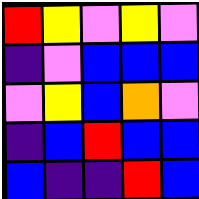[["red", "yellow", "violet", "yellow", "violet"], ["indigo", "violet", "blue", "blue", "blue"], ["violet", "yellow", "blue", "orange", "violet"], ["indigo", "blue", "red", "blue", "blue"], ["blue", "indigo", "indigo", "red", "blue"]]